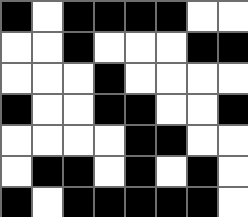[["black", "white", "black", "black", "black", "black", "white", "white"], ["white", "white", "black", "white", "white", "white", "black", "black"], ["white", "white", "white", "black", "white", "white", "white", "white"], ["black", "white", "white", "black", "black", "white", "white", "black"], ["white", "white", "white", "white", "black", "black", "white", "white"], ["white", "black", "black", "white", "black", "white", "black", "white"], ["black", "white", "black", "black", "black", "black", "black", "white"]]